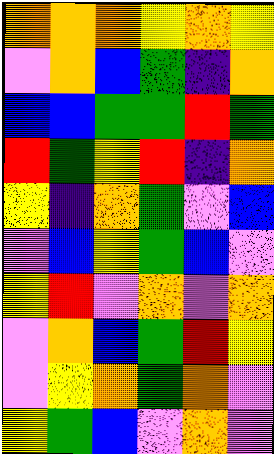[["orange", "orange", "orange", "yellow", "orange", "yellow"], ["violet", "orange", "blue", "green", "indigo", "orange"], ["blue", "blue", "green", "green", "red", "green"], ["red", "green", "yellow", "red", "indigo", "orange"], ["yellow", "indigo", "orange", "green", "violet", "blue"], ["violet", "blue", "yellow", "green", "blue", "violet"], ["yellow", "red", "violet", "orange", "violet", "orange"], ["violet", "orange", "blue", "green", "red", "yellow"], ["violet", "yellow", "orange", "green", "orange", "violet"], ["yellow", "green", "blue", "violet", "orange", "violet"]]